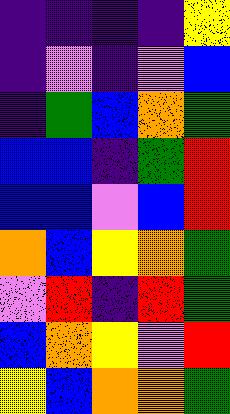[["indigo", "indigo", "indigo", "indigo", "yellow"], ["indigo", "violet", "indigo", "violet", "blue"], ["indigo", "green", "blue", "orange", "green"], ["blue", "blue", "indigo", "green", "red"], ["blue", "blue", "violet", "blue", "red"], ["orange", "blue", "yellow", "orange", "green"], ["violet", "red", "indigo", "red", "green"], ["blue", "orange", "yellow", "violet", "red"], ["yellow", "blue", "orange", "orange", "green"]]